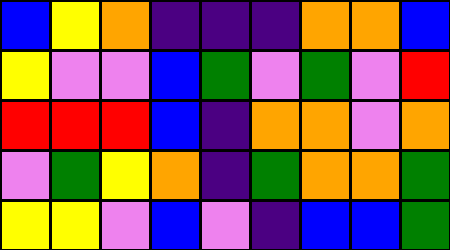[["blue", "yellow", "orange", "indigo", "indigo", "indigo", "orange", "orange", "blue"], ["yellow", "violet", "violet", "blue", "green", "violet", "green", "violet", "red"], ["red", "red", "red", "blue", "indigo", "orange", "orange", "violet", "orange"], ["violet", "green", "yellow", "orange", "indigo", "green", "orange", "orange", "green"], ["yellow", "yellow", "violet", "blue", "violet", "indigo", "blue", "blue", "green"]]